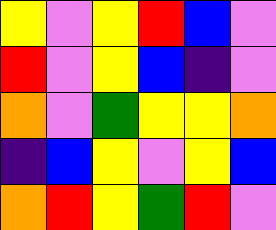[["yellow", "violet", "yellow", "red", "blue", "violet"], ["red", "violet", "yellow", "blue", "indigo", "violet"], ["orange", "violet", "green", "yellow", "yellow", "orange"], ["indigo", "blue", "yellow", "violet", "yellow", "blue"], ["orange", "red", "yellow", "green", "red", "violet"]]